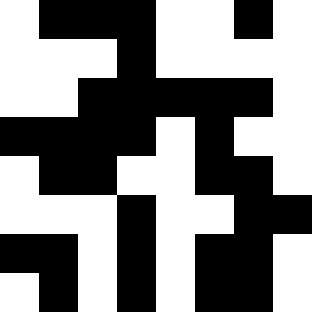[["white", "black", "black", "black", "white", "white", "black", "white"], ["white", "white", "white", "black", "white", "white", "white", "white"], ["white", "white", "black", "black", "black", "black", "black", "white"], ["black", "black", "black", "black", "white", "black", "white", "white"], ["white", "black", "black", "white", "white", "black", "black", "white"], ["white", "white", "white", "black", "white", "white", "black", "black"], ["black", "black", "white", "black", "white", "black", "black", "white"], ["white", "black", "white", "black", "white", "black", "black", "white"]]